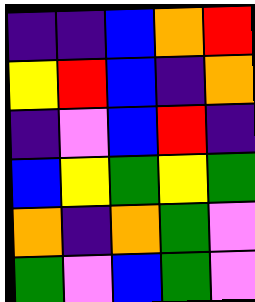[["indigo", "indigo", "blue", "orange", "red"], ["yellow", "red", "blue", "indigo", "orange"], ["indigo", "violet", "blue", "red", "indigo"], ["blue", "yellow", "green", "yellow", "green"], ["orange", "indigo", "orange", "green", "violet"], ["green", "violet", "blue", "green", "violet"]]